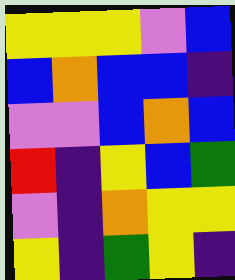[["yellow", "yellow", "yellow", "violet", "blue"], ["blue", "orange", "blue", "blue", "indigo"], ["violet", "violet", "blue", "orange", "blue"], ["red", "indigo", "yellow", "blue", "green"], ["violet", "indigo", "orange", "yellow", "yellow"], ["yellow", "indigo", "green", "yellow", "indigo"]]